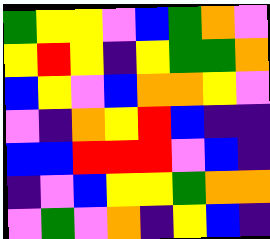[["green", "yellow", "yellow", "violet", "blue", "green", "orange", "violet"], ["yellow", "red", "yellow", "indigo", "yellow", "green", "green", "orange"], ["blue", "yellow", "violet", "blue", "orange", "orange", "yellow", "violet"], ["violet", "indigo", "orange", "yellow", "red", "blue", "indigo", "indigo"], ["blue", "blue", "red", "red", "red", "violet", "blue", "indigo"], ["indigo", "violet", "blue", "yellow", "yellow", "green", "orange", "orange"], ["violet", "green", "violet", "orange", "indigo", "yellow", "blue", "indigo"]]